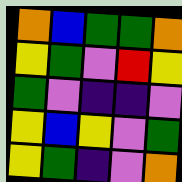[["orange", "blue", "green", "green", "orange"], ["yellow", "green", "violet", "red", "yellow"], ["green", "violet", "indigo", "indigo", "violet"], ["yellow", "blue", "yellow", "violet", "green"], ["yellow", "green", "indigo", "violet", "orange"]]